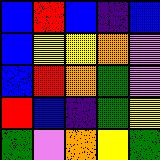[["blue", "red", "blue", "indigo", "blue"], ["blue", "yellow", "yellow", "orange", "violet"], ["blue", "red", "orange", "green", "violet"], ["red", "blue", "indigo", "green", "yellow"], ["green", "violet", "orange", "yellow", "green"]]